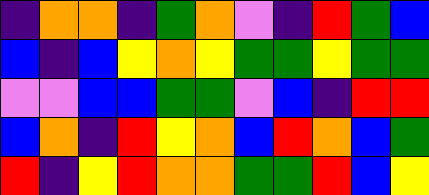[["indigo", "orange", "orange", "indigo", "green", "orange", "violet", "indigo", "red", "green", "blue"], ["blue", "indigo", "blue", "yellow", "orange", "yellow", "green", "green", "yellow", "green", "green"], ["violet", "violet", "blue", "blue", "green", "green", "violet", "blue", "indigo", "red", "red"], ["blue", "orange", "indigo", "red", "yellow", "orange", "blue", "red", "orange", "blue", "green"], ["red", "indigo", "yellow", "red", "orange", "orange", "green", "green", "red", "blue", "yellow"]]